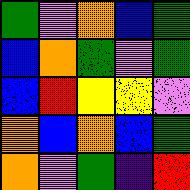[["green", "violet", "orange", "blue", "green"], ["blue", "orange", "green", "violet", "green"], ["blue", "red", "yellow", "yellow", "violet"], ["orange", "blue", "orange", "blue", "green"], ["orange", "violet", "green", "indigo", "red"]]